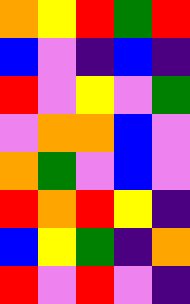[["orange", "yellow", "red", "green", "red"], ["blue", "violet", "indigo", "blue", "indigo"], ["red", "violet", "yellow", "violet", "green"], ["violet", "orange", "orange", "blue", "violet"], ["orange", "green", "violet", "blue", "violet"], ["red", "orange", "red", "yellow", "indigo"], ["blue", "yellow", "green", "indigo", "orange"], ["red", "violet", "red", "violet", "indigo"]]